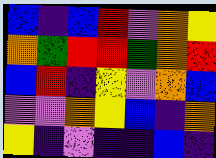[["blue", "indigo", "blue", "red", "violet", "orange", "yellow"], ["orange", "green", "red", "red", "green", "orange", "red"], ["blue", "red", "indigo", "yellow", "violet", "orange", "blue"], ["violet", "violet", "orange", "yellow", "blue", "indigo", "orange"], ["yellow", "indigo", "violet", "indigo", "indigo", "blue", "indigo"]]